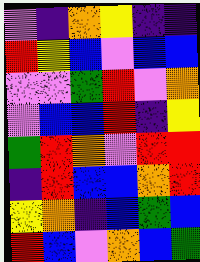[["violet", "indigo", "orange", "yellow", "indigo", "indigo"], ["red", "yellow", "blue", "violet", "blue", "blue"], ["violet", "violet", "green", "red", "violet", "orange"], ["violet", "blue", "blue", "red", "indigo", "yellow"], ["green", "red", "orange", "violet", "red", "red"], ["indigo", "red", "blue", "blue", "orange", "red"], ["yellow", "orange", "indigo", "blue", "green", "blue"], ["red", "blue", "violet", "orange", "blue", "green"]]